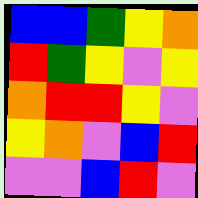[["blue", "blue", "green", "yellow", "orange"], ["red", "green", "yellow", "violet", "yellow"], ["orange", "red", "red", "yellow", "violet"], ["yellow", "orange", "violet", "blue", "red"], ["violet", "violet", "blue", "red", "violet"]]